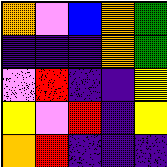[["orange", "violet", "blue", "orange", "green"], ["indigo", "indigo", "indigo", "orange", "green"], ["violet", "red", "indigo", "indigo", "yellow"], ["yellow", "violet", "red", "indigo", "yellow"], ["orange", "red", "indigo", "indigo", "indigo"]]